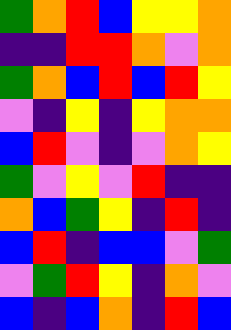[["green", "orange", "red", "blue", "yellow", "yellow", "orange"], ["indigo", "indigo", "red", "red", "orange", "violet", "orange"], ["green", "orange", "blue", "red", "blue", "red", "yellow"], ["violet", "indigo", "yellow", "indigo", "yellow", "orange", "orange"], ["blue", "red", "violet", "indigo", "violet", "orange", "yellow"], ["green", "violet", "yellow", "violet", "red", "indigo", "indigo"], ["orange", "blue", "green", "yellow", "indigo", "red", "indigo"], ["blue", "red", "indigo", "blue", "blue", "violet", "green"], ["violet", "green", "red", "yellow", "indigo", "orange", "violet"], ["blue", "indigo", "blue", "orange", "indigo", "red", "blue"]]